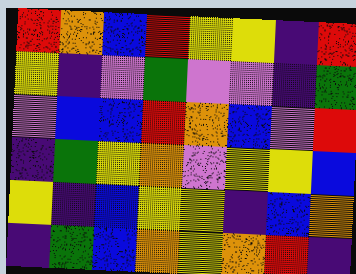[["red", "orange", "blue", "red", "yellow", "yellow", "indigo", "red"], ["yellow", "indigo", "violet", "green", "violet", "violet", "indigo", "green"], ["violet", "blue", "blue", "red", "orange", "blue", "violet", "red"], ["indigo", "green", "yellow", "orange", "violet", "yellow", "yellow", "blue"], ["yellow", "indigo", "blue", "yellow", "yellow", "indigo", "blue", "orange"], ["indigo", "green", "blue", "orange", "yellow", "orange", "red", "indigo"]]